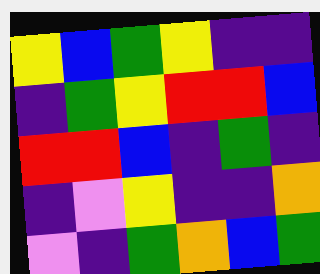[["yellow", "blue", "green", "yellow", "indigo", "indigo"], ["indigo", "green", "yellow", "red", "red", "blue"], ["red", "red", "blue", "indigo", "green", "indigo"], ["indigo", "violet", "yellow", "indigo", "indigo", "orange"], ["violet", "indigo", "green", "orange", "blue", "green"]]